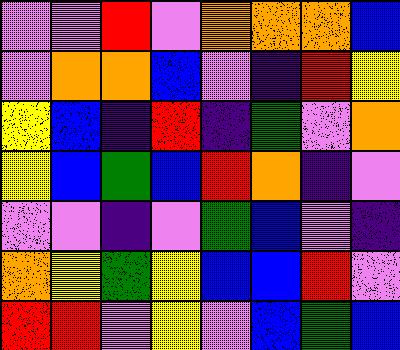[["violet", "violet", "red", "violet", "orange", "orange", "orange", "blue"], ["violet", "orange", "orange", "blue", "violet", "indigo", "red", "yellow"], ["yellow", "blue", "indigo", "red", "indigo", "green", "violet", "orange"], ["yellow", "blue", "green", "blue", "red", "orange", "indigo", "violet"], ["violet", "violet", "indigo", "violet", "green", "blue", "violet", "indigo"], ["orange", "yellow", "green", "yellow", "blue", "blue", "red", "violet"], ["red", "red", "violet", "yellow", "violet", "blue", "green", "blue"]]